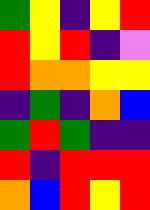[["green", "yellow", "indigo", "yellow", "red"], ["red", "yellow", "red", "indigo", "violet"], ["red", "orange", "orange", "yellow", "yellow"], ["indigo", "green", "indigo", "orange", "blue"], ["green", "red", "green", "indigo", "indigo"], ["red", "indigo", "red", "red", "red"], ["orange", "blue", "red", "yellow", "red"]]